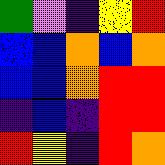[["green", "violet", "indigo", "yellow", "red"], ["blue", "blue", "orange", "blue", "orange"], ["blue", "blue", "orange", "red", "red"], ["indigo", "blue", "indigo", "red", "red"], ["red", "yellow", "indigo", "red", "orange"]]